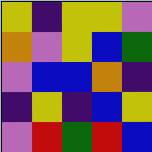[["yellow", "indigo", "yellow", "yellow", "violet"], ["orange", "violet", "yellow", "blue", "green"], ["violet", "blue", "blue", "orange", "indigo"], ["indigo", "yellow", "indigo", "blue", "yellow"], ["violet", "red", "green", "red", "blue"]]